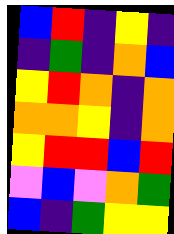[["blue", "red", "indigo", "yellow", "indigo"], ["indigo", "green", "indigo", "orange", "blue"], ["yellow", "red", "orange", "indigo", "orange"], ["orange", "orange", "yellow", "indigo", "orange"], ["yellow", "red", "red", "blue", "red"], ["violet", "blue", "violet", "orange", "green"], ["blue", "indigo", "green", "yellow", "yellow"]]